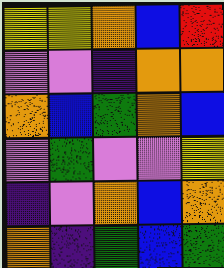[["yellow", "yellow", "orange", "blue", "red"], ["violet", "violet", "indigo", "orange", "orange"], ["orange", "blue", "green", "orange", "blue"], ["violet", "green", "violet", "violet", "yellow"], ["indigo", "violet", "orange", "blue", "orange"], ["orange", "indigo", "green", "blue", "green"]]